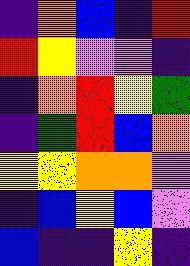[["indigo", "orange", "blue", "indigo", "red"], ["red", "yellow", "violet", "violet", "indigo"], ["indigo", "orange", "red", "yellow", "green"], ["indigo", "green", "red", "blue", "orange"], ["yellow", "yellow", "orange", "orange", "violet"], ["indigo", "blue", "yellow", "blue", "violet"], ["blue", "indigo", "indigo", "yellow", "indigo"]]